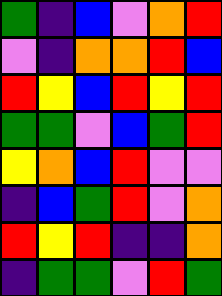[["green", "indigo", "blue", "violet", "orange", "red"], ["violet", "indigo", "orange", "orange", "red", "blue"], ["red", "yellow", "blue", "red", "yellow", "red"], ["green", "green", "violet", "blue", "green", "red"], ["yellow", "orange", "blue", "red", "violet", "violet"], ["indigo", "blue", "green", "red", "violet", "orange"], ["red", "yellow", "red", "indigo", "indigo", "orange"], ["indigo", "green", "green", "violet", "red", "green"]]